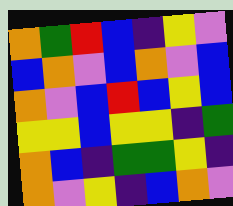[["orange", "green", "red", "blue", "indigo", "yellow", "violet"], ["blue", "orange", "violet", "blue", "orange", "violet", "blue"], ["orange", "violet", "blue", "red", "blue", "yellow", "blue"], ["yellow", "yellow", "blue", "yellow", "yellow", "indigo", "green"], ["orange", "blue", "indigo", "green", "green", "yellow", "indigo"], ["orange", "violet", "yellow", "indigo", "blue", "orange", "violet"]]